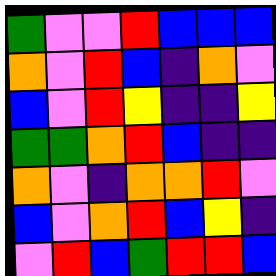[["green", "violet", "violet", "red", "blue", "blue", "blue"], ["orange", "violet", "red", "blue", "indigo", "orange", "violet"], ["blue", "violet", "red", "yellow", "indigo", "indigo", "yellow"], ["green", "green", "orange", "red", "blue", "indigo", "indigo"], ["orange", "violet", "indigo", "orange", "orange", "red", "violet"], ["blue", "violet", "orange", "red", "blue", "yellow", "indigo"], ["violet", "red", "blue", "green", "red", "red", "blue"]]